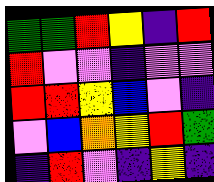[["green", "green", "red", "yellow", "indigo", "red"], ["red", "violet", "violet", "indigo", "violet", "violet"], ["red", "red", "yellow", "blue", "violet", "indigo"], ["violet", "blue", "orange", "yellow", "red", "green"], ["indigo", "red", "violet", "indigo", "yellow", "indigo"]]